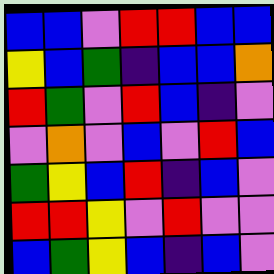[["blue", "blue", "violet", "red", "red", "blue", "blue"], ["yellow", "blue", "green", "indigo", "blue", "blue", "orange"], ["red", "green", "violet", "red", "blue", "indigo", "violet"], ["violet", "orange", "violet", "blue", "violet", "red", "blue"], ["green", "yellow", "blue", "red", "indigo", "blue", "violet"], ["red", "red", "yellow", "violet", "red", "violet", "violet"], ["blue", "green", "yellow", "blue", "indigo", "blue", "violet"]]